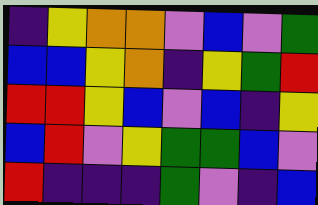[["indigo", "yellow", "orange", "orange", "violet", "blue", "violet", "green"], ["blue", "blue", "yellow", "orange", "indigo", "yellow", "green", "red"], ["red", "red", "yellow", "blue", "violet", "blue", "indigo", "yellow"], ["blue", "red", "violet", "yellow", "green", "green", "blue", "violet"], ["red", "indigo", "indigo", "indigo", "green", "violet", "indigo", "blue"]]